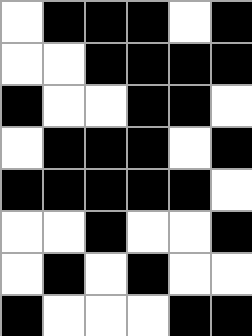[["white", "black", "black", "black", "white", "black"], ["white", "white", "black", "black", "black", "black"], ["black", "white", "white", "black", "black", "white"], ["white", "black", "black", "black", "white", "black"], ["black", "black", "black", "black", "black", "white"], ["white", "white", "black", "white", "white", "black"], ["white", "black", "white", "black", "white", "white"], ["black", "white", "white", "white", "black", "black"]]